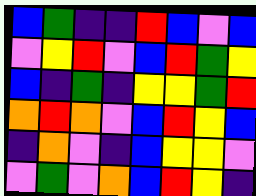[["blue", "green", "indigo", "indigo", "red", "blue", "violet", "blue"], ["violet", "yellow", "red", "violet", "blue", "red", "green", "yellow"], ["blue", "indigo", "green", "indigo", "yellow", "yellow", "green", "red"], ["orange", "red", "orange", "violet", "blue", "red", "yellow", "blue"], ["indigo", "orange", "violet", "indigo", "blue", "yellow", "yellow", "violet"], ["violet", "green", "violet", "orange", "blue", "red", "yellow", "indigo"]]